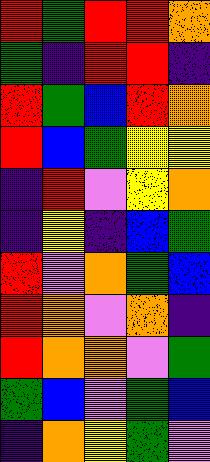[["red", "green", "red", "red", "orange"], ["green", "indigo", "red", "red", "indigo"], ["red", "green", "blue", "red", "orange"], ["red", "blue", "green", "yellow", "yellow"], ["indigo", "red", "violet", "yellow", "orange"], ["indigo", "yellow", "indigo", "blue", "green"], ["red", "violet", "orange", "green", "blue"], ["red", "orange", "violet", "orange", "indigo"], ["red", "orange", "orange", "violet", "green"], ["green", "blue", "violet", "green", "blue"], ["indigo", "orange", "yellow", "green", "violet"]]